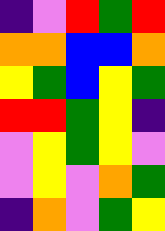[["indigo", "violet", "red", "green", "red"], ["orange", "orange", "blue", "blue", "orange"], ["yellow", "green", "blue", "yellow", "green"], ["red", "red", "green", "yellow", "indigo"], ["violet", "yellow", "green", "yellow", "violet"], ["violet", "yellow", "violet", "orange", "green"], ["indigo", "orange", "violet", "green", "yellow"]]